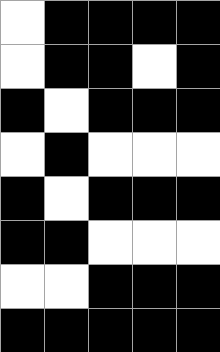[["white", "black", "black", "black", "black"], ["white", "black", "black", "white", "black"], ["black", "white", "black", "black", "black"], ["white", "black", "white", "white", "white"], ["black", "white", "black", "black", "black"], ["black", "black", "white", "white", "white"], ["white", "white", "black", "black", "black"], ["black", "black", "black", "black", "black"]]